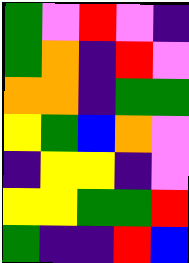[["green", "violet", "red", "violet", "indigo"], ["green", "orange", "indigo", "red", "violet"], ["orange", "orange", "indigo", "green", "green"], ["yellow", "green", "blue", "orange", "violet"], ["indigo", "yellow", "yellow", "indigo", "violet"], ["yellow", "yellow", "green", "green", "red"], ["green", "indigo", "indigo", "red", "blue"]]